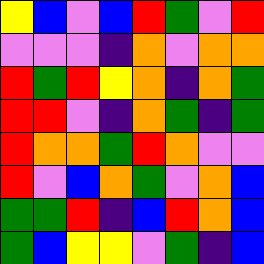[["yellow", "blue", "violet", "blue", "red", "green", "violet", "red"], ["violet", "violet", "violet", "indigo", "orange", "violet", "orange", "orange"], ["red", "green", "red", "yellow", "orange", "indigo", "orange", "green"], ["red", "red", "violet", "indigo", "orange", "green", "indigo", "green"], ["red", "orange", "orange", "green", "red", "orange", "violet", "violet"], ["red", "violet", "blue", "orange", "green", "violet", "orange", "blue"], ["green", "green", "red", "indigo", "blue", "red", "orange", "blue"], ["green", "blue", "yellow", "yellow", "violet", "green", "indigo", "blue"]]